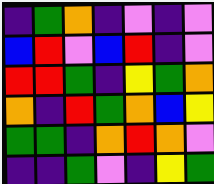[["indigo", "green", "orange", "indigo", "violet", "indigo", "violet"], ["blue", "red", "violet", "blue", "red", "indigo", "violet"], ["red", "red", "green", "indigo", "yellow", "green", "orange"], ["orange", "indigo", "red", "green", "orange", "blue", "yellow"], ["green", "green", "indigo", "orange", "red", "orange", "violet"], ["indigo", "indigo", "green", "violet", "indigo", "yellow", "green"]]